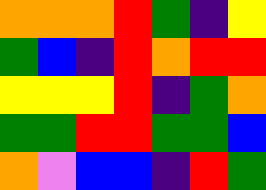[["orange", "orange", "orange", "red", "green", "indigo", "yellow"], ["green", "blue", "indigo", "red", "orange", "red", "red"], ["yellow", "yellow", "yellow", "red", "indigo", "green", "orange"], ["green", "green", "red", "red", "green", "green", "blue"], ["orange", "violet", "blue", "blue", "indigo", "red", "green"]]